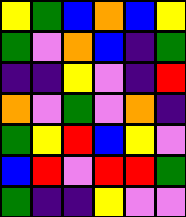[["yellow", "green", "blue", "orange", "blue", "yellow"], ["green", "violet", "orange", "blue", "indigo", "green"], ["indigo", "indigo", "yellow", "violet", "indigo", "red"], ["orange", "violet", "green", "violet", "orange", "indigo"], ["green", "yellow", "red", "blue", "yellow", "violet"], ["blue", "red", "violet", "red", "red", "green"], ["green", "indigo", "indigo", "yellow", "violet", "violet"]]